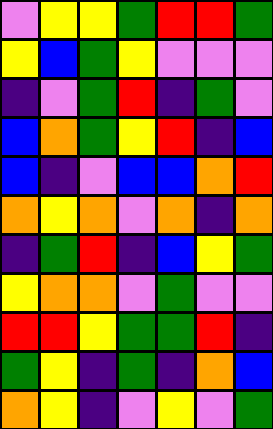[["violet", "yellow", "yellow", "green", "red", "red", "green"], ["yellow", "blue", "green", "yellow", "violet", "violet", "violet"], ["indigo", "violet", "green", "red", "indigo", "green", "violet"], ["blue", "orange", "green", "yellow", "red", "indigo", "blue"], ["blue", "indigo", "violet", "blue", "blue", "orange", "red"], ["orange", "yellow", "orange", "violet", "orange", "indigo", "orange"], ["indigo", "green", "red", "indigo", "blue", "yellow", "green"], ["yellow", "orange", "orange", "violet", "green", "violet", "violet"], ["red", "red", "yellow", "green", "green", "red", "indigo"], ["green", "yellow", "indigo", "green", "indigo", "orange", "blue"], ["orange", "yellow", "indigo", "violet", "yellow", "violet", "green"]]